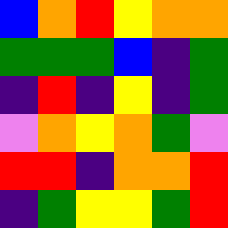[["blue", "orange", "red", "yellow", "orange", "orange"], ["green", "green", "green", "blue", "indigo", "green"], ["indigo", "red", "indigo", "yellow", "indigo", "green"], ["violet", "orange", "yellow", "orange", "green", "violet"], ["red", "red", "indigo", "orange", "orange", "red"], ["indigo", "green", "yellow", "yellow", "green", "red"]]